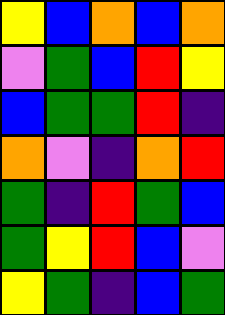[["yellow", "blue", "orange", "blue", "orange"], ["violet", "green", "blue", "red", "yellow"], ["blue", "green", "green", "red", "indigo"], ["orange", "violet", "indigo", "orange", "red"], ["green", "indigo", "red", "green", "blue"], ["green", "yellow", "red", "blue", "violet"], ["yellow", "green", "indigo", "blue", "green"]]